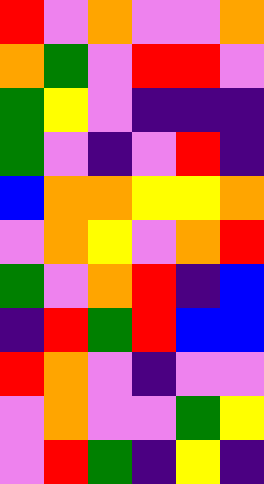[["red", "violet", "orange", "violet", "violet", "orange"], ["orange", "green", "violet", "red", "red", "violet"], ["green", "yellow", "violet", "indigo", "indigo", "indigo"], ["green", "violet", "indigo", "violet", "red", "indigo"], ["blue", "orange", "orange", "yellow", "yellow", "orange"], ["violet", "orange", "yellow", "violet", "orange", "red"], ["green", "violet", "orange", "red", "indigo", "blue"], ["indigo", "red", "green", "red", "blue", "blue"], ["red", "orange", "violet", "indigo", "violet", "violet"], ["violet", "orange", "violet", "violet", "green", "yellow"], ["violet", "red", "green", "indigo", "yellow", "indigo"]]